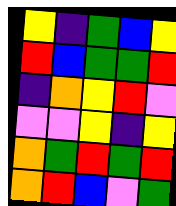[["yellow", "indigo", "green", "blue", "yellow"], ["red", "blue", "green", "green", "red"], ["indigo", "orange", "yellow", "red", "violet"], ["violet", "violet", "yellow", "indigo", "yellow"], ["orange", "green", "red", "green", "red"], ["orange", "red", "blue", "violet", "green"]]